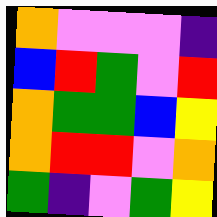[["orange", "violet", "violet", "violet", "indigo"], ["blue", "red", "green", "violet", "red"], ["orange", "green", "green", "blue", "yellow"], ["orange", "red", "red", "violet", "orange"], ["green", "indigo", "violet", "green", "yellow"]]